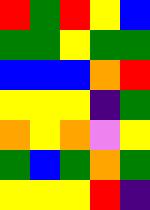[["red", "green", "red", "yellow", "blue"], ["green", "green", "yellow", "green", "green"], ["blue", "blue", "blue", "orange", "red"], ["yellow", "yellow", "yellow", "indigo", "green"], ["orange", "yellow", "orange", "violet", "yellow"], ["green", "blue", "green", "orange", "green"], ["yellow", "yellow", "yellow", "red", "indigo"]]